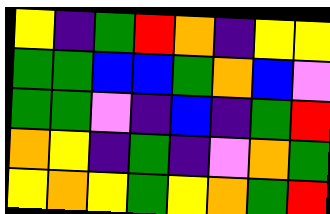[["yellow", "indigo", "green", "red", "orange", "indigo", "yellow", "yellow"], ["green", "green", "blue", "blue", "green", "orange", "blue", "violet"], ["green", "green", "violet", "indigo", "blue", "indigo", "green", "red"], ["orange", "yellow", "indigo", "green", "indigo", "violet", "orange", "green"], ["yellow", "orange", "yellow", "green", "yellow", "orange", "green", "red"]]